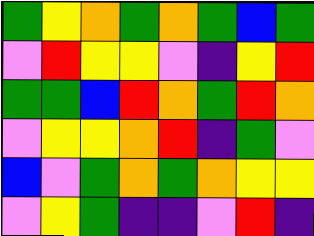[["green", "yellow", "orange", "green", "orange", "green", "blue", "green"], ["violet", "red", "yellow", "yellow", "violet", "indigo", "yellow", "red"], ["green", "green", "blue", "red", "orange", "green", "red", "orange"], ["violet", "yellow", "yellow", "orange", "red", "indigo", "green", "violet"], ["blue", "violet", "green", "orange", "green", "orange", "yellow", "yellow"], ["violet", "yellow", "green", "indigo", "indigo", "violet", "red", "indigo"]]